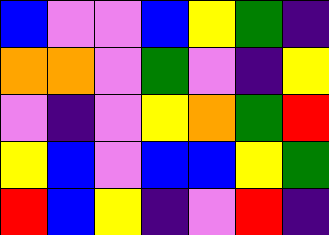[["blue", "violet", "violet", "blue", "yellow", "green", "indigo"], ["orange", "orange", "violet", "green", "violet", "indigo", "yellow"], ["violet", "indigo", "violet", "yellow", "orange", "green", "red"], ["yellow", "blue", "violet", "blue", "blue", "yellow", "green"], ["red", "blue", "yellow", "indigo", "violet", "red", "indigo"]]